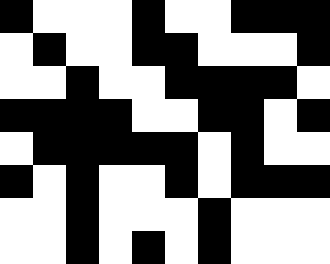[["black", "white", "white", "white", "black", "white", "white", "black", "black", "black"], ["white", "black", "white", "white", "black", "black", "white", "white", "white", "black"], ["white", "white", "black", "white", "white", "black", "black", "black", "black", "white"], ["black", "black", "black", "black", "white", "white", "black", "black", "white", "black"], ["white", "black", "black", "black", "black", "black", "white", "black", "white", "white"], ["black", "white", "black", "white", "white", "black", "white", "black", "black", "black"], ["white", "white", "black", "white", "white", "white", "black", "white", "white", "white"], ["white", "white", "black", "white", "black", "white", "black", "white", "white", "white"]]